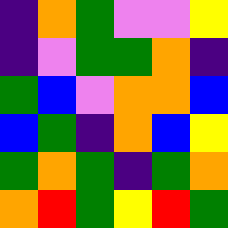[["indigo", "orange", "green", "violet", "violet", "yellow"], ["indigo", "violet", "green", "green", "orange", "indigo"], ["green", "blue", "violet", "orange", "orange", "blue"], ["blue", "green", "indigo", "orange", "blue", "yellow"], ["green", "orange", "green", "indigo", "green", "orange"], ["orange", "red", "green", "yellow", "red", "green"]]